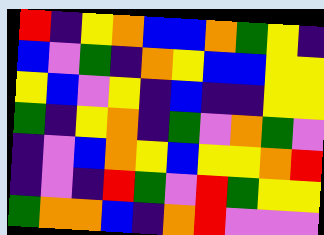[["red", "indigo", "yellow", "orange", "blue", "blue", "orange", "green", "yellow", "indigo"], ["blue", "violet", "green", "indigo", "orange", "yellow", "blue", "blue", "yellow", "yellow"], ["yellow", "blue", "violet", "yellow", "indigo", "blue", "indigo", "indigo", "yellow", "yellow"], ["green", "indigo", "yellow", "orange", "indigo", "green", "violet", "orange", "green", "violet"], ["indigo", "violet", "blue", "orange", "yellow", "blue", "yellow", "yellow", "orange", "red"], ["indigo", "violet", "indigo", "red", "green", "violet", "red", "green", "yellow", "yellow"], ["green", "orange", "orange", "blue", "indigo", "orange", "red", "violet", "violet", "violet"]]